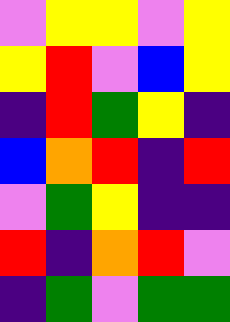[["violet", "yellow", "yellow", "violet", "yellow"], ["yellow", "red", "violet", "blue", "yellow"], ["indigo", "red", "green", "yellow", "indigo"], ["blue", "orange", "red", "indigo", "red"], ["violet", "green", "yellow", "indigo", "indigo"], ["red", "indigo", "orange", "red", "violet"], ["indigo", "green", "violet", "green", "green"]]